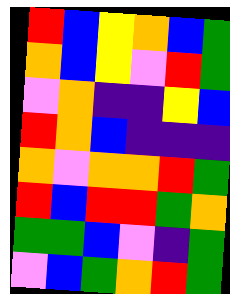[["red", "blue", "yellow", "orange", "blue", "green"], ["orange", "blue", "yellow", "violet", "red", "green"], ["violet", "orange", "indigo", "indigo", "yellow", "blue"], ["red", "orange", "blue", "indigo", "indigo", "indigo"], ["orange", "violet", "orange", "orange", "red", "green"], ["red", "blue", "red", "red", "green", "orange"], ["green", "green", "blue", "violet", "indigo", "green"], ["violet", "blue", "green", "orange", "red", "green"]]